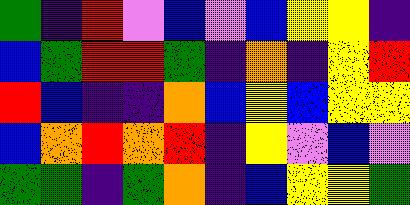[["green", "indigo", "red", "violet", "blue", "violet", "blue", "yellow", "yellow", "indigo"], ["blue", "green", "red", "red", "green", "indigo", "orange", "indigo", "yellow", "red"], ["red", "blue", "indigo", "indigo", "orange", "blue", "yellow", "blue", "yellow", "yellow"], ["blue", "orange", "red", "orange", "red", "indigo", "yellow", "violet", "blue", "violet"], ["green", "green", "indigo", "green", "orange", "indigo", "blue", "yellow", "yellow", "green"]]